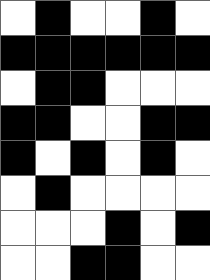[["white", "black", "white", "white", "black", "white"], ["black", "black", "black", "black", "black", "black"], ["white", "black", "black", "white", "white", "white"], ["black", "black", "white", "white", "black", "black"], ["black", "white", "black", "white", "black", "white"], ["white", "black", "white", "white", "white", "white"], ["white", "white", "white", "black", "white", "black"], ["white", "white", "black", "black", "white", "white"]]